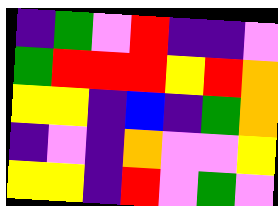[["indigo", "green", "violet", "red", "indigo", "indigo", "violet"], ["green", "red", "red", "red", "yellow", "red", "orange"], ["yellow", "yellow", "indigo", "blue", "indigo", "green", "orange"], ["indigo", "violet", "indigo", "orange", "violet", "violet", "yellow"], ["yellow", "yellow", "indigo", "red", "violet", "green", "violet"]]